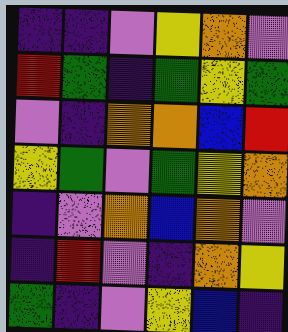[["indigo", "indigo", "violet", "yellow", "orange", "violet"], ["red", "green", "indigo", "green", "yellow", "green"], ["violet", "indigo", "orange", "orange", "blue", "red"], ["yellow", "green", "violet", "green", "yellow", "orange"], ["indigo", "violet", "orange", "blue", "orange", "violet"], ["indigo", "red", "violet", "indigo", "orange", "yellow"], ["green", "indigo", "violet", "yellow", "blue", "indigo"]]